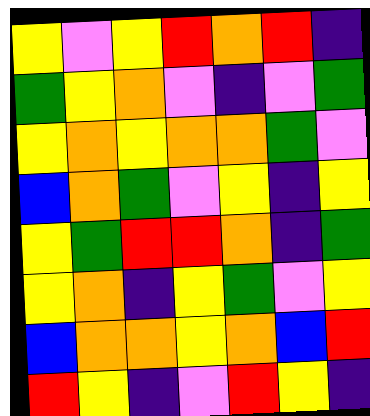[["yellow", "violet", "yellow", "red", "orange", "red", "indigo"], ["green", "yellow", "orange", "violet", "indigo", "violet", "green"], ["yellow", "orange", "yellow", "orange", "orange", "green", "violet"], ["blue", "orange", "green", "violet", "yellow", "indigo", "yellow"], ["yellow", "green", "red", "red", "orange", "indigo", "green"], ["yellow", "orange", "indigo", "yellow", "green", "violet", "yellow"], ["blue", "orange", "orange", "yellow", "orange", "blue", "red"], ["red", "yellow", "indigo", "violet", "red", "yellow", "indigo"]]